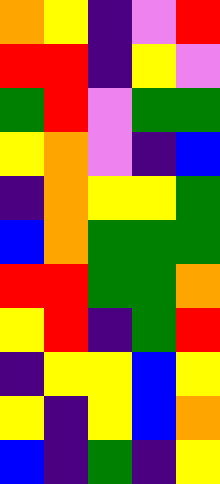[["orange", "yellow", "indigo", "violet", "red"], ["red", "red", "indigo", "yellow", "violet"], ["green", "red", "violet", "green", "green"], ["yellow", "orange", "violet", "indigo", "blue"], ["indigo", "orange", "yellow", "yellow", "green"], ["blue", "orange", "green", "green", "green"], ["red", "red", "green", "green", "orange"], ["yellow", "red", "indigo", "green", "red"], ["indigo", "yellow", "yellow", "blue", "yellow"], ["yellow", "indigo", "yellow", "blue", "orange"], ["blue", "indigo", "green", "indigo", "yellow"]]